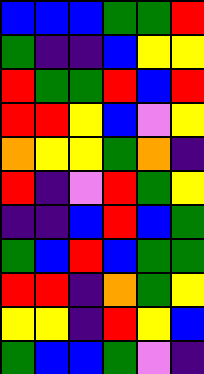[["blue", "blue", "blue", "green", "green", "red"], ["green", "indigo", "indigo", "blue", "yellow", "yellow"], ["red", "green", "green", "red", "blue", "red"], ["red", "red", "yellow", "blue", "violet", "yellow"], ["orange", "yellow", "yellow", "green", "orange", "indigo"], ["red", "indigo", "violet", "red", "green", "yellow"], ["indigo", "indigo", "blue", "red", "blue", "green"], ["green", "blue", "red", "blue", "green", "green"], ["red", "red", "indigo", "orange", "green", "yellow"], ["yellow", "yellow", "indigo", "red", "yellow", "blue"], ["green", "blue", "blue", "green", "violet", "indigo"]]